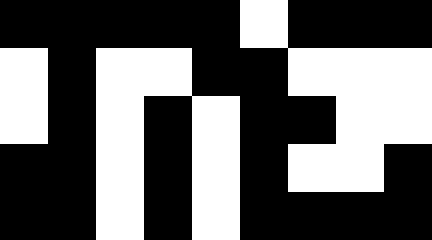[["black", "black", "black", "black", "black", "white", "black", "black", "black"], ["white", "black", "white", "white", "black", "black", "white", "white", "white"], ["white", "black", "white", "black", "white", "black", "black", "white", "white"], ["black", "black", "white", "black", "white", "black", "white", "white", "black"], ["black", "black", "white", "black", "white", "black", "black", "black", "black"]]